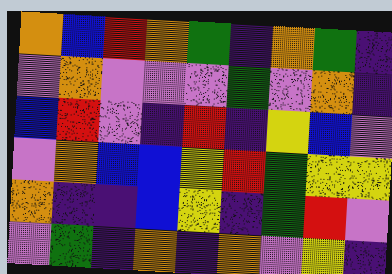[["orange", "blue", "red", "orange", "green", "indigo", "orange", "green", "indigo"], ["violet", "orange", "violet", "violet", "violet", "green", "violet", "orange", "indigo"], ["blue", "red", "violet", "indigo", "red", "indigo", "yellow", "blue", "violet"], ["violet", "orange", "blue", "blue", "yellow", "red", "green", "yellow", "yellow"], ["orange", "indigo", "indigo", "blue", "yellow", "indigo", "green", "red", "violet"], ["violet", "green", "indigo", "orange", "indigo", "orange", "violet", "yellow", "indigo"]]